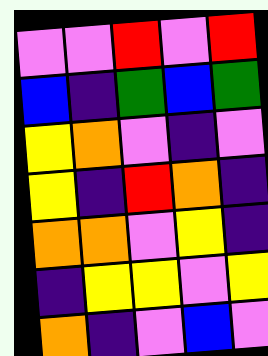[["violet", "violet", "red", "violet", "red"], ["blue", "indigo", "green", "blue", "green"], ["yellow", "orange", "violet", "indigo", "violet"], ["yellow", "indigo", "red", "orange", "indigo"], ["orange", "orange", "violet", "yellow", "indigo"], ["indigo", "yellow", "yellow", "violet", "yellow"], ["orange", "indigo", "violet", "blue", "violet"]]